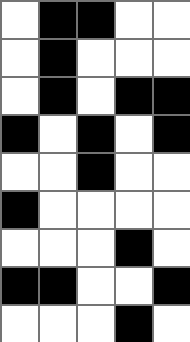[["white", "black", "black", "white", "white"], ["white", "black", "white", "white", "white"], ["white", "black", "white", "black", "black"], ["black", "white", "black", "white", "black"], ["white", "white", "black", "white", "white"], ["black", "white", "white", "white", "white"], ["white", "white", "white", "black", "white"], ["black", "black", "white", "white", "black"], ["white", "white", "white", "black", "white"]]